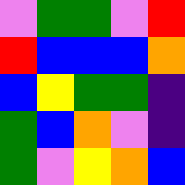[["violet", "green", "green", "violet", "red"], ["red", "blue", "blue", "blue", "orange"], ["blue", "yellow", "green", "green", "indigo"], ["green", "blue", "orange", "violet", "indigo"], ["green", "violet", "yellow", "orange", "blue"]]